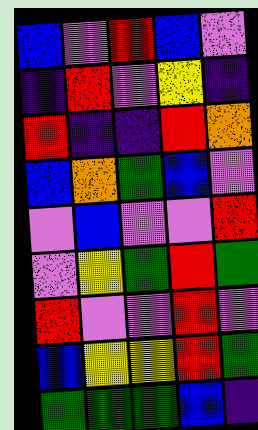[["blue", "violet", "red", "blue", "violet"], ["indigo", "red", "violet", "yellow", "indigo"], ["red", "indigo", "indigo", "red", "orange"], ["blue", "orange", "green", "blue", "violet"], ["violet", "blue", "violet", "violet", "red"], ["violet", "yellow", "green", "red", "green"], ["red", "violet", "violet", "red", "violet"], ["blue", "yellow", "yellow", "red", "green"], ["green", "green", "green", "blue", "indigo"]]